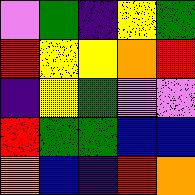[["violet", "green", "indigo", "yellow", "green"], ["red", "yellow", "yellow", "orange", "red"], ["indigo", "yellow", "green", "violet", "violet"], ["red", "green", "green", "blue", "blue"], ["orange", "blue", "indigo", "red", "orange"]]